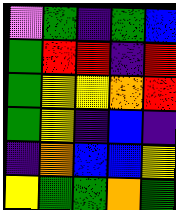[["violet", "green", "indigo", "green", "blue"], ["green", "red", "red", "indigo", "red"], ["green", "yellow", "yellow", "orange", "red"], ["green", "yellow", "indigo", "blue", "indigo"], ["indigo", "orange", "blue", "blue", "yellow"], ["yellow", "green", "green", "orange", "green"]]